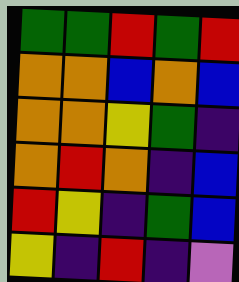[["green", "green", "red", "green", "red"], ["orange", "orange", "blue", "orange", "blue"], ["orange", "orange", "yellow", "green", "indigo"], ["orange", "red", "orange", "indigo", "blue"], ["red", "yellow", "indigo", "green", "blue"], ["yellow", "indigo", "red", "indigo", "violet"]]